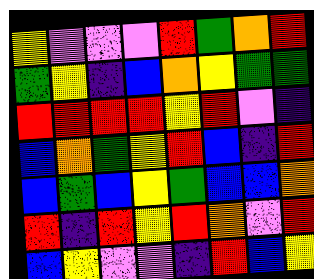[["yellow", "violet", "violet", "violet", "red", "green", "orange", "red"], ["green", "yellow", "indigo", "blue", "orange", "yellow", "green", "green"], ["red", "red", "red", "red", "yellow", "red", "violet", "indigo"], ["blue", "orange", "green", "yellow", "red", "blue", "indigo", "red"], ["blue", "green", "blue", "yellow", "green", "blue", "blue", "orange"], ["red", "indigo", "red", "yellow", "red", "orange", "violet", "red"], ["blue", "yellow", "violet", "violet", "indigo", "red", "blue", "yellow"]]